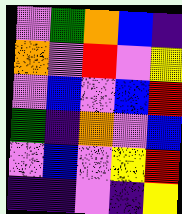[["violet", "green", "orange", "blue", "indigo"], ["orange", "violet", "red", "violet", "yellow"], ["violet", "blue", "violet", "blue", "red"], ["green", "indigo", "orange", "violet", "blue"], ["violet", "blue", "violet", "yellow", "red"], ["indigo", "indigo", "violet", "indigo", "yellow"]]